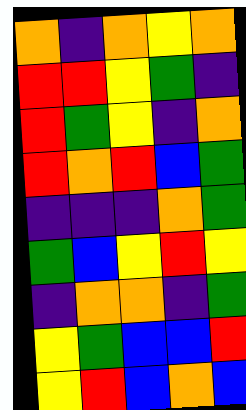[["orange", "indigo", "orange", "yellow", "orange"], ["red", "red", "yellow", "green", "indigo"], ["red", "green", "yellow", "indigo", "orange"], ["red", "orange", "red", "blue", "green"], ["indigo", "indigo", "indigo", "orange", "green"], ["green", "blue", "yellow", "red", "yellow"], ["indigo", "orange", "orange", "indigo", "green"], ["yellow", "green", "blue", "blue", "red"], ["yellow", "red", "blue", "orange", "blue"]]